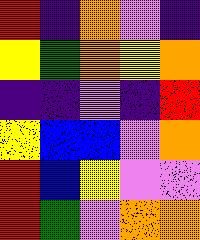[["red", "indigo", "orange", "violet", "indigo"], ["yellow", "green", "orange", "yellow", "orange"], ["indigo", "indigo", "violet", "indigo", "red"], ["yellow", "blue", "blue", "violet", "orange"], ["red", "blue", "yellow", "violet", "violet"], ["red", "green", "violet", "orange", "orange"]]